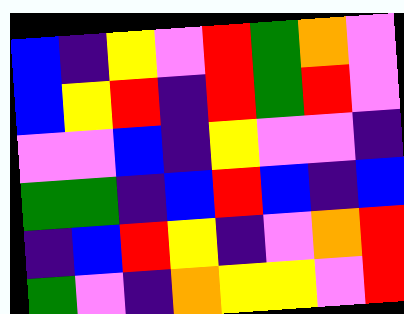[["blue", "indigo", "yellow", "violet", "red", "green", "orange", "violet"], ["blue", "yellow", "red", "indigo", "red", "green", "red", "violet"], ["violet", "violet", "blue", "indigo", "yellow", "violet", "violet", "indigo"], ["green", "green", "indigo", "blue", "red", "blue", "indigo", "blue"], ["indigo", "blue", "red", "yellow", "indigo", "violet", "orange", "red"], ["green", "violet", "indigo", "orange", "yellow", "yellow", "violet", "red"]]